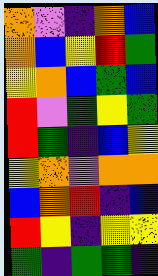[["orange", "violet", "indigo", "orange", "blue"], ["orange", "blue", "yellow", "red", "green"], ["yellow", "orange", "blue", "green", "blue"], ["red", "violet", "green", "yellow", "green"], ["red", "green", "indigo", "blue", "yellow"], ["yellow", "orange", "violet", "orange", "orange"], ["blue", "orange", "red", "indigo", "blue"], ["red", "yellow", "indigo", "yellow", "yellow"], ["green", "indigo", "green", "green", "indigo"]]